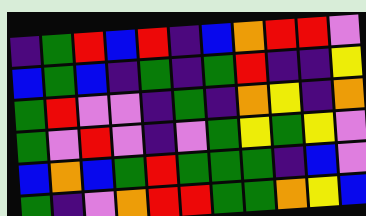[["indigo", "green", "red", "blue", "red", "indigo", "blue", "orange", "red", "red", "violet"], ["blue", "green", "blue", "indigo", "green", "indigo", "green", "red", "indigo", "indigo", "yellow"], ["green", "red", "violet", "violet", "indigo", "green", "indigo", "orange", "yellow", "indigo", "orange"], ["green", "violet", "red", "violet", "indigo", "violet", "green", "yellow", "green", "yellow", "violet"], ["blue", "orange", "blue", "green", "red", "green", "green", "green", "indigo", "blue", "violet"], ["green", "indigo", "violet", "orange", "red", "red", "green", "green", "orange", "yellow", "blue"]]